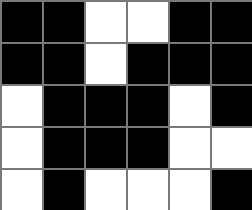[["black", "black", "white", "white", "black", "black"], ["black", "black", "white", "black", "black", "black"], ["white", "black", "black", "black", "white", "black"], ["white", "black", "black", "black", "white", "white"], ["white", "black", "white", "white", "white", "black"]]